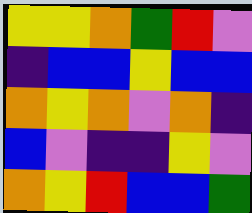[["yellow", "yellow", "orange", "green", "red", "violet"], ["indigo", "blue", "blue", "yellow", "blue", "blue"], ["orange", "yellow", "orange", "violet", "orange", "indigo"], ["blue", "violet", "indigo", "indigo", "yellow", "violet"], ["orange", "yellow", "red", "blue", "blue", "green"]]